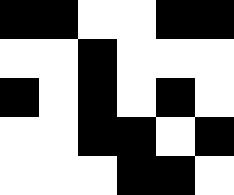[["black", "black", "white", "white", "black", "black"], ["white", "white", "black", "white", "white", "white"], ["black", "white", "black", "white", "black", "white"], ["white", "white", "black", "black", "white", "black"], ["white", "white", "white", "black", "black", "white"]]